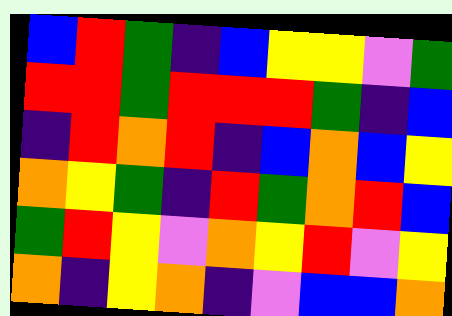[["blue", "red", "green", "indigo", "blue", "yellow", "yellow", "violet", "green"], ["red", "red", "green", "red", "red", "red", "green", "indigo", "blue"], ["indigo", "red", "orange", "red", "indigo", "blue", "orange", "blue", "yellow"], ["orange", "yellow", "green", "indigo", "red", "green", "orange", "red", "blue"], ["green", "red", "yellow", "violet", "orange", "yellow", "red", "violet", "yellow"], ["orange", "indigo", "yellow", "orange", "indigo", "violet", "blue", "blue", "orange"]]